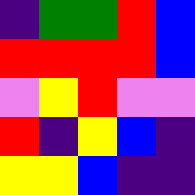[["indigo", "green", "green", "red", "blue"], ["red", "red", "red", "red", "blue"], ["violet", "yellow", "red", "violet", "violet"], ["red", "indigo", "yellow", "blue", "indigo"], ["yellow", "yellow", "blue", "indigo", "indigo"]]